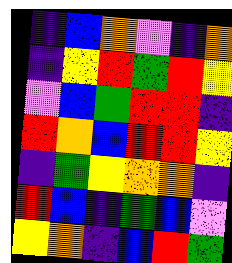[["indigo", "blue", "orange", "violet", "indigo", "orange"], ["indigo", "yellow", "red", "green", "red", "yellow"], ["violet", "blue", "green", "red", "red", "indigo"], ["red", "orange", "blue", "red", "red", "yellow"], ["indigo", "green", "yellow", "orange", "orange", "indigo"], ["red", "blue", "indigo", "green", "blue", "violet"], ["yellow", "orange", "indigo", "blue", "red", "green"]]